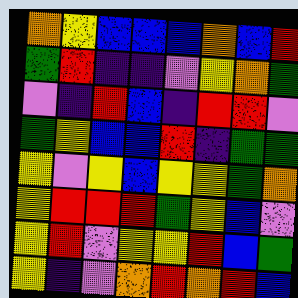[["orange", "yellow", "blue", "blue", "blue", "orange", "blue", "red"], ["green", "red", "indigo", "indigo", "violet", "yellow", "orange", "green"], ["violet", "indigo", "red", "blue", "indigo", "red", "red", "violet"], ["green", "yellow", "blue", "blue", "red", "indigo", "green", "green"], ["yellow", "violet", "yellow", "blue", "yellow", "yellow", "green", "orange"], ["yellow", "red", "red", "red", "green", "yellow", "blue", "violet"], ["yellow", "red", "violet", "yellow", "yellow", "red", "blue", "green"], ["yellow", "indigo", "violet", "orange", "red", "orange", "red", "blue"]]